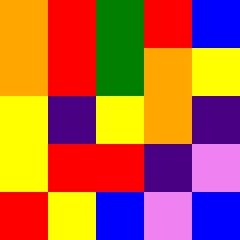[["orange", "red", "green", "red", "blue"], ["orange", "red", "green", "orange", "yellow"], ["yellow", "indigo", "yellow", "orange", "indigo"], ["yellow", "red", "red", "indigo", "violet"], ["red", "yellow", "blue", "violet", "blue"]]